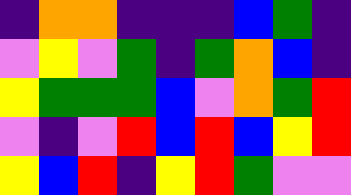[["indigo", "orange", "orange", "indigo", "indigo", "indigo", "blue", "green", "indigo"], ["violet", "yellow", "violet", "green", "indigo", "green", "orange", "blue", "indigo"], ["yellow", "green", "green", "green", "blue", "violet", "orange", "green", "red"], ["violet", "indigo", "violet", "red", "blue", "red", "blue", "yellow", "red"], ["yellow", "blue", "red", "indigo", "yellow", "red", "green", "violet", "violet"]]